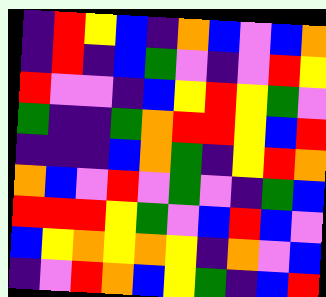[["indigo", "red", "yellow", "blue", "indigo", "orange", "blue", "violet", "blue", "orange"], ["indigo", "red", "indigo", "blue", "green", "violet", "indigo", "violet", "red", "yellow"], ["red", "violet", "violet", "indigo", "blue", "yellow", "red", "yellow", "green", "violet"], ["green", "indigo", "indigo", "green", "orange", "red", "red", "yellow", "blue", "red"], ["indigo", "indigo", "indigo", "blue", "orange", "green", "indigo", "yellow", "red", "orange"], ["orange", "blue", "violet", "red", "violet", "green", "violet", "indigo", "green", "blue"], ["red", "red", "red", "yellow", "green", "violet", "blue", "red", "blue", "violet"], ["blue", "yellow", "orange", "yellow", "orange", "yellow", "indigo", "orange", "violet", "blue"], ["indigo", "violet", "red", "orange", "blue", "yellow", "green", "indigo", "blue", "red"]]